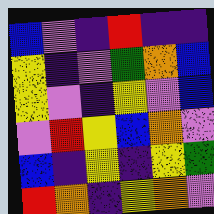[["blue", "violet", "indigo", "red", "indigo", "indigo"], ["yellow", "indigo", "violet", "green", "orange", "blue"], ["yellow", "violet", "indigo", "yellow", "violet", "blue"], ["violet", "red", "yellow", "blue", "orange", "violet"], ["blue", "indigo", "yellow", "indigo", "yellow", "green"], ["red", "orange", "indigo", "yellow", "orange", "violet"]]